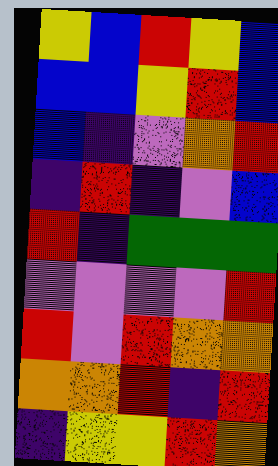[["yellow", "blue", "red", "yellow", "blue"], ["blue", "blue", "yellow", "red", "blue"], ["blue", "indigo", "violet", "orange", "red"], ["indigo", "red", "indigo", "violet", "blue"], ["red", "indigo", "green", "green", "green"], ["violet", "violet", "violet", "violet", "red"], ["red", "violet", "red", "orange", "orange"], ["orange", "orange", "red", "indigo", "red"], ["indigo", "yellow", "yellow", "red", "orange"]]